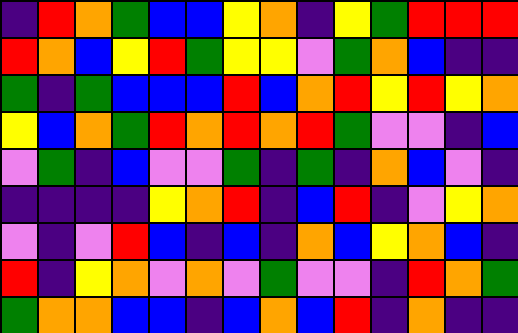[["indigo", "red", "orange", "green", "blue", "blue", "yellow", "orange", "indigo", "yellow", "green", "red", "red", "red"], ["red", "orange", "blue", "yellow", "red", "green", "yellow", "yellow", "violet", "green", "orange", "blue", "indigo", "indigo"], ["green", "indigo", "green", "blue", "blue", "blue", "red", "blue", "orange", "red", "yellow", "red", "yellow", "orange"], ["yellow", "blue", "orange", "green", "red", "orange", "red", "orange", "red", "green", "violet", "violet", "indigo", "blue"], ["violet", "green", "indigo", "blue", "violet", "violet", "green", "indigo", "green", "indigo", "orange", "blue", "violet", "indigo"], ["indigo", "indigo", "indigo", "indigo", "yellow", "orange", "red", "indigo", "blue", "red", "indigo", "violet", "yellow", "orange"], ["violet", "indigo", "violet", "red", "blue", "indigo", "blue", "indigo", "orange", "blue", "yellow", "orange", "blue", "indigo"], ["red", "indigo", "yellow", "orange", "violet", "orange", "violet", "green", "violet", "violet", "indigo", "red", "orange", "green"], ["green", "orange", "orange", "blue", "blue", "indigo", "blue", "orange", "blue", "red", "indigo", "orange", "indigo", "indigo"]]